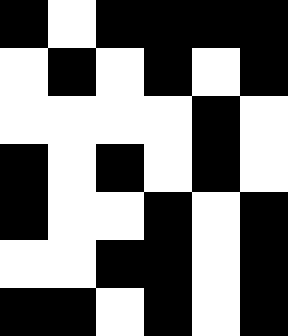[["black", "white", "black", "black", "black", "black"], ["white", "black", "white", "black", "white", "black"], ["white", "white", "white", "white", "black", "white"], ["black", "white", "black", "white", "black", "white"], ["black", "white", "white", "black", "white", "black"], ["white", "white", "black", "black", "white", "black"], ["black", "black", "white", "black", "white", "black"]]